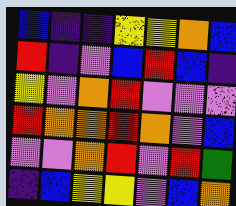[["blue", "indigo", "indigo", "yellow", "yellow", "orange", "blue"], ["red", "indigo", "violet", "blue", "red", "blue", "indigo"], ["yellow", "violet", "orange", "red", "violet", "violet", "violet"], ["red", "orange", "orange", "red", "orange", "violet", "blue"], ["violet", "violet", "orange", "red", "violet", "red", "green"], ["indigo", "blue", "yellow", "yellow", "violet", "blue", "orange"]]